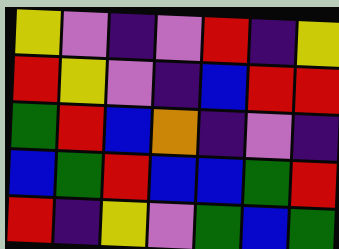[["yellow", "violet", "indigo", "violet", "red", "indigo", "yellow"], ["red", "yellow", "violet", "indigo", "blue", "red", "red"], ["green", "red", "blue", "orange", "indigo", "violet", "indigo"], ["blue", "green", "red", "blue", "blue", "green", "red"], ["red", "indigo", "yellow", "violet", "green", "blue", "green"]]